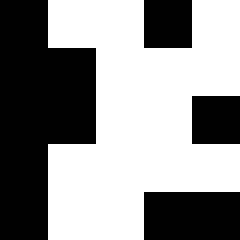[["black", "white", "white", "black", "white"], ["black", "black", "white", "white", "white"], ["black", "black", "white", "white", "black"], ["black", "white", "white", "white", "white"], ["black", "white", "white", "black", "black"]]